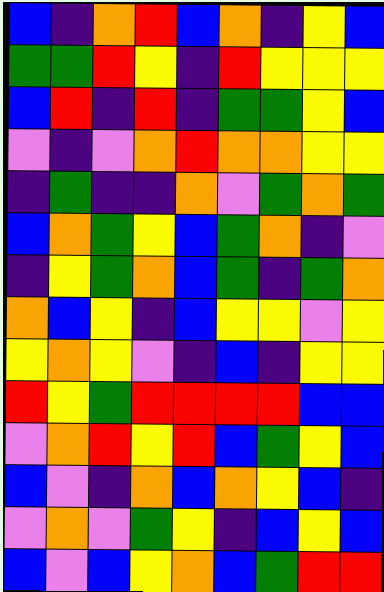[["blue", "indigo", "orange", "red", "blue", "orange", "indigo", "yellow", "blue"], ["green", "green", "red", "yellow", "indigo", "red", "yellow", "yellow", "yellow"], ["blue", "red", "indigo", "red", "indigo", "green", "green", "yellow", "blue"], ["violet", "indigo", "violet", "orange", "red", "orange", "orange", "yellow", "yellow"], ["indigo", "green", "indigo", "indigo", "orange", "violet", "green", "orange", "green"], ["blue", "orange", "green", "yellow", "blue", "green", "orange", "indigo", "violet"], ["indigo", "yellow", "green", "orange", "blue", "green", "indigo", "green", "orange"], ["orange", "blue", "yellow", "indigo", "blue", "yellow", "yellow", "violet", "yellow"], ["yellow", "orange", "yellow", "violet", "indigo", "blue", "indigo", "yellow", "yellow"], ["red", "yellow", "green", "red", "red", "red", "red", "blue", "blue"], ["violet", "orange", "red", "yellow", "red", "blue", "green", "yellow", "blue"], ["blue", "violet", "indigo", "orange", "blue", "orange", "yellow", "blue", "indigo"], ["violet", "orange", "violet", "green", "yellow", "indigo", "blue", "yellow", "blue"], ["blue", "violet", "blue", "yellow", "orange", "blue", "green", "red", "red"]]